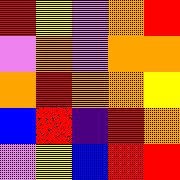[["red", "yellow", "violet", "orange", "red"], ["violet", "orange", "violet", "orange", "orange"], ["orange", "red", "orange", "orange", "yellow"], ["blue", "red", "indigo", "red", "orange"], ["violet", "yellow", "blue", "red", "red"]]